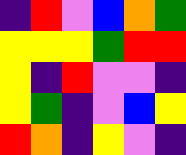[["indigo", "red", "violet", "blue", "orange", "green"], ["yellow", "yellow", "yellow", "green", "red", "red"], ["yellow", "indigo", "red", "violet", "violet", "indigo"], ["yellow", "green", "indigo", "violet", "blue", "yellow"], ["red", "orange", "indigo", "yellow", "violet", "indigo"]]